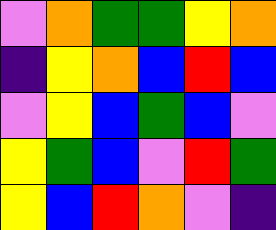[["violet", "orange", "green", "green", "yellow", "orange"], ["indigo", "yellow", "orange", "blue", "red", "blue"], ["violet", "yellow", "blue", "green", "blue", "violet"], ["yellow", "green", "blue", "violet", "red", "green"], ["yellow", "blue", "red", "orange", "violet", "indigo"]]